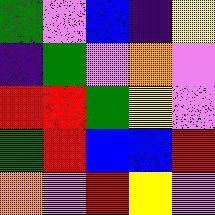[["green", "violet", "blue", "indigo", "yellow"], ["indigo", "green", "violet", "orange", "violet"], ["red", "red", "green", "yellow", "violet"], ["green", "red", "blue", "blue", "red"], ["orange", "violet", "red", "yellow", "violet"]]